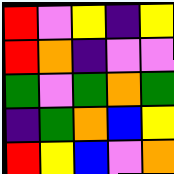[["red", "violet", "yellow", "indigo", "yellow"], ["red", "orange", "indigo", "violet", "violet"], ["green", "violet", "green", "orange", "green"], ["indigo", "green", "orange", "blue", "yellow"], ["red", "yellow", "blue", "violet", "orange"]]